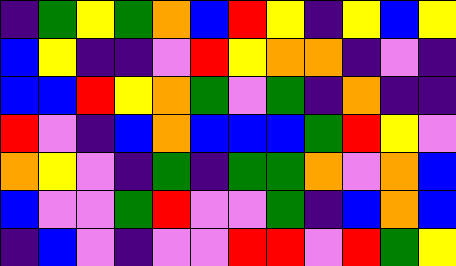[["indigo", "green", "yellow", "green", "orange", "blue", "red", "yellow", "indigo", "yellow", "blue", "yellow"], ["blue", "yellow", "indigo", "indigo", "violet", "red", "yellow", "orange", "orange", "indigo", "violet", "indigo"], ["blue", "blue", "red", "yellow", "orange", "green", "violet", "green", "indigo", "orange", "indigo", "indigo"], ["red", "violet", "indigo", "blue", "orange", "blue", "blue", "blue", "green", "red", "yellow", "violet"], ["orange", "yellow", "violet", "indigo", "green", "indigo", "green", "green", "orange", "violet", "orange", "blue"], ["blue", "violet", "violet", "green", "red", "violet", "violet", "green", "indigo", "blue", "orange", "blue"], ["indigo", "blue", "violet", "indigo", "violet", "violet", "red", "red", "violet", "red", "green", "yellow"]]